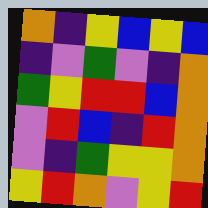[["orange", "indigo", "yellow", "blue", "yellow", "blue"], ["indigo", "violet", "green", "violet", "indigo", "orange"], ["green", "yellow", "red", "red", "blue", "orange"], ["violet", "red", "blue", "indigo", "red", "orange"], ["violet", "indigo", "green", "yellow", "yellow", "orange"], ["yellow", "red", "orange", "violet", "yellow", "red"]]